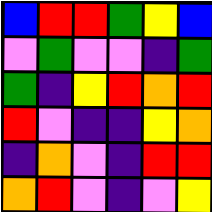[["blue", "red", "red", "green", "yellow", "blue"], ["violet", "green", "violet", "violet", "indigo", "green"], ["green", "indigo", "yellow", "red", "orange", "red"], ["red", "violet", "indigo", "indigo", "yellow", "orange"], ["indigo", "orange", "violet", "indigo", "red", "red"], ["orange", "red", "violet", "indigo", "violet", "yellow"]]